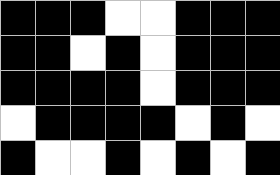[["black", "black", "black", "white", "white", "black", "black", "black"], ["black", "black", "white", "black", "white", "black", "black", "black"], ["black", "black", "black", "black", "white", "black", "black", "black"], ["white", "black", "black", "black", "black", "white", "black", "white"], ["black", "white", "white", "black", "white", "black", "white", "black"]]